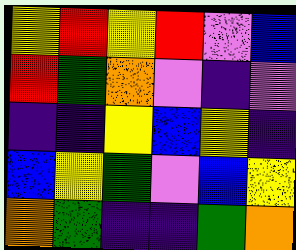[["yellow", "red", "yellow", "red", "violet", "blue"], ["red", "green", "orange", "violet", "indigo", "violet"], ["indigo", "indigo", "yellow", "blue", "yellow", "indigo"], ["blue", "yellow", "green", "violet", "blue", "yellow"], ["orange", "green", "indigo", "indigo", "green", "orange"]]